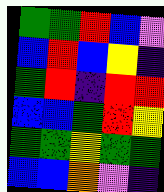[["green", "green", "red", "blue", "violet"], ["blue", "red", "blue", "yellow", "indigo"], ["green", "red", "indigo", "red", "red"], ["blue", "blue", "green", "red", "yellow"], ["green", "green", "yellow", "green", "green"], ["blue", "blue", "orange", "violet", "indigo"]]